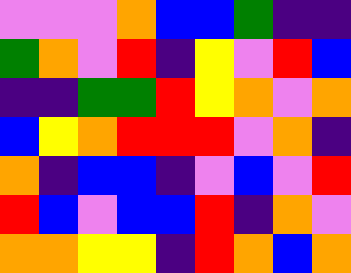[["violet", "violet", "violet", "orange", "blue", "blue", "green", "indigo", "indigo"], ["green", "orange", "violet", "red", "indigo", "yellow", "violet", "red", "blue"], ["indigo", "indigo", "green", "green", "red", "yellow", "orange", "violet", "orange"], ["blue", "yellow", "orange", "red", "red", "red", "violet", "orange", "indigo"], ["orange", "indigo", "blue", "blue", "indigo", "violet", "blue", "violet", "red"], ["red", "blue", "violet", "blue", "blue", "red", "indigo", "orange", "violet"], ["orange", "orange", "yellow", "yellow", "indigo", "red", "orange", "blue", "orange"]]